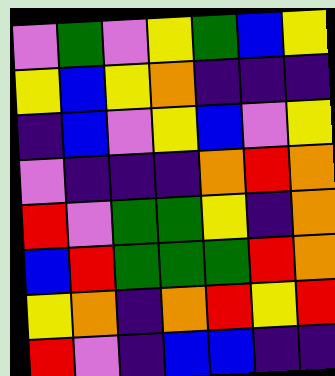[["violet", "green", "violet", "yellow", "green", "blue", "yellow"], ["yellow", "blue", "yellow", "orange", "indigo", "indigo", "indigo"], ["indigo", "blue", "violet", "yellow", "blue", "violet", "yellow"], ["violet", "indigo", "indigo", "indigo", "orange", "red", "orange"], ["red", "violet", "green", "green", "yellow", "indigo", "orange"], ["blue", "red", "green", "green", "green", "red", "orange"], ["yellow", "orange", "indigo", "orange", "red", "yellow", "red"], ["red", "violet", "indigo", "blue", "blue", "indigo", "indigo"]]